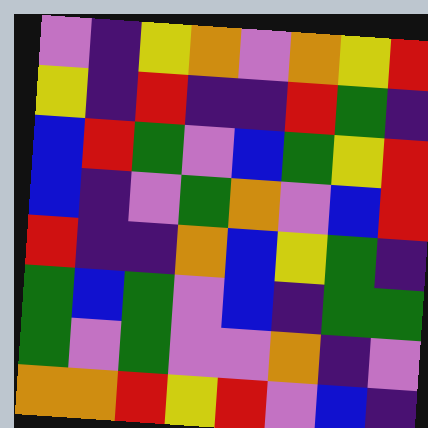[["violet", "indigo", "yellow", "orange", "violet", "orange", "yellow", "red"], ["yellow", "indigo", "red", "indigo", "indigo", "red", "green", "indigo"], ["blue", "red", "green", "violet", "blue", "green", "yellow", "red"], ["blue", "indigo", "violet", "green", "orange", "violet", "blue", "red"], ["red", "indigo", "indigo", "orange", "blue", "yellow", "green", "indigo"], ["green", "blue", "green", "violet", "blue", "indigo", "green", "green"], ["green", "violet", "green", "violet", "violet", "orange", "indigo", "violet"], ["orange", "orange", "red", "yellow", "red", "violet", "blue", "indigo"]]